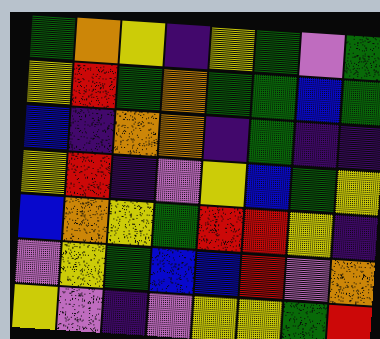[["green", "orange", "yellow", "indigo", "yellow", "green", "violet", "green"], ["yellow", "red", "green", "orange", "green", "green", "blue", "green"], ["blue", "indigo", "orange", "orange", "indigo", "green", "indigo", "indigo"], ["yellow", "red", "indigo", "violet", "yellow", "blue", "green", "yellow"], ["blue", "orange", "yellow", "green", "red", "red", "yellow", "indigo"], ["violet", "yellow", "green", "blue", "blue", "red", "violet", "orange"], ["yellow", "violet", "indigo", "violet", "yellow", "yellow", "green", "red"]]